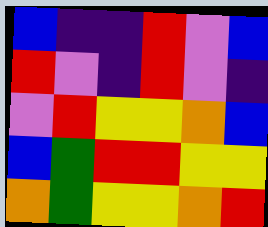[["blue", "indigo", "indigo", "red", "violet", "blue"], ["red", "violet", "indigo", "red", "violet", "indigo"], ["violet", "red", "yellow", "yellow", "orange", "blue"], ["blue", "green", "red", "red", "yellow", "yellow"], ["orange", "green", "yellow", "yellow", "orange", "red"]]